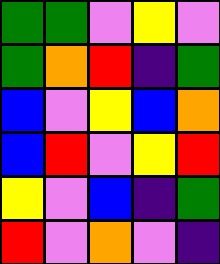[["green", "green", "violet", "yellow", "violet"], ["green", "orange", "red", "indigo", "green"], ["blue", "violet", "yellow", "blue", "orange"], ["blue", "red", "violet", "yellow", "red"], ["yellow", "violet", "blue", "indigo", "green"], ["red", "violet", "orange", "violet", "indigo"]]